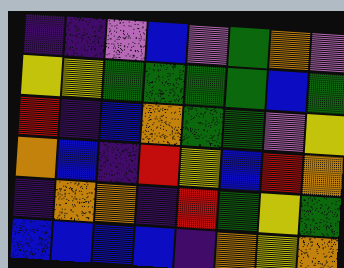[["indigo", "indigo", "violet", "blue", "violet", "green", "orange", "violet"], ["yellow", "yellow", "green", "green", "green", "green", "blue", "green"], ["red", "indigo", "blue", "orange", "green", "green", "violet", "yellow"], ["orange", "blue", "indigo", "red", "yellow", "blue", "red", "orange"], ["indigo", "orange", "orange", "indigo", "red", "green", "yellow", "green"], ["blue", "blue", "blue", "blue", "indigo", "orange", "yellow", "orange"]]